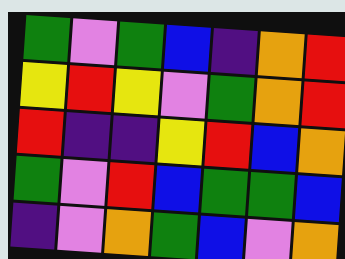[["green", "violet", "green", "blue", "indigo", "orange", "red"], ["yellow", "red", "yellow", "violet", "green", "orange", "red"], ["red", "indigo", "indigo", "yellow", "red", "blue", "orange"], ["green", "violet", "red", "blue", "green", "green", "blue"], ["indigo", "violet", "orange", "green", "blue", "violet", "orange"]]